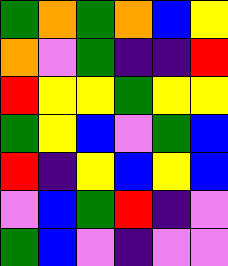[["green", "orange", "green", "orange", "blue", "yellow"], ["orange", "violet", "green", "indigo", "indigo", "red"], ["red", "yellow", "yellow", "green", "yellow", "yellow"], ["green", "yellow", "blue", "violet", "green", "blue"], ["red", "indigo", "yellow", "blue", "yellow", "blue"], ["violet", "blue", "green", "red", "indigo", "violet"], ["green", "blue", "violet", "indigo", "violet", "violet"]]